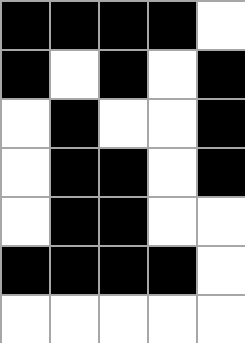[["black", "black", "black", "black", "white"], ["black", "white", "black", "white", "black"], ["white", "black", "white", "white", "black"], ["white", "black", "black", "white", "black"], ["white", "black", "black", "white", "white"], ["black", "black", "black", "black", "white"], ["white", "white", "white", "white", "white"]]